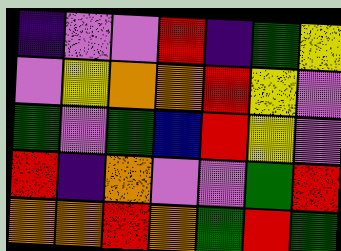[["indigo", "violet", "violet", "red", "indigo", "green", "yellow"], ["violet", "yellow", "orange", "orange", "red", "yellow", "violet"], ["green", "violet", "green", "blue", "red", "yellow", "violet"], ["red", "indigo", "orange", "violet", "violet", "green", "red"], ["orange", "orange", "red", "orange", "green", "red", "green"]]